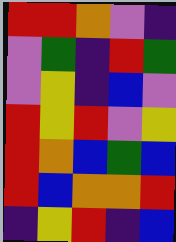[["red", "red", "orange", "violet", "indigo"], ["violet", "green", "indigo", "red", "green"], ["violet", "yellow", "indigo", "blue", "violet"], ["red", "yellow", "red", "violet", "yellow"], ["red", "orange", "blue", "green", "blue"], ["red", "blue", "orange", "orange", "red"], ["indigo", "yellow", "red", "indigo", "blue"]]